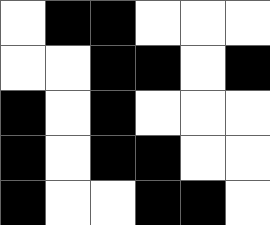[["white", "black", "black", "white", "white", "white"], ["white", "white", "black", "black", "white", "black"], ["black", "white", "black", "white", "white", "white"], ["black", "white", "black", "black", "white", "white"], ["black", "white", "white", "black", "black", "white"]]